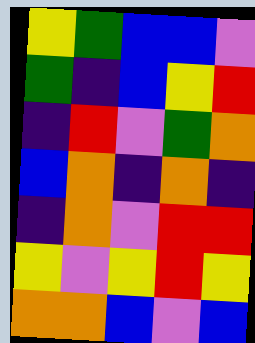[["yellow", "green", "blue", "blue", "violet"], ["green", "indigo", "blue", "yellow", "red"], ["indigo", "red", "violet", "green", "orange"], ["blue", "orange", "indigo", "orange", "indigo"], ["indigo", "orange", "violet", "red", "red"], ["yellow", "violet", "yellow", "red", "yellow"], ["orange", "orange", "blue", "violet", "blue"]]